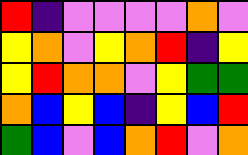[["red", "indigo", "violet", "violet", "violet", "violet", "orange", "violet"], ["yellow", "orange", "violet", "yellow", "orange", "red", "indigo", "yellow"], ["yellow", "red", "orange", "orange", "violet", "yellow", "green", "green"], ["orange", "blue", "yellow", "blue", "indigo", "yellow", "blue", "red"], ["green", "blue", "violet", "blue", "orange", "red", "violet", "orange"]]